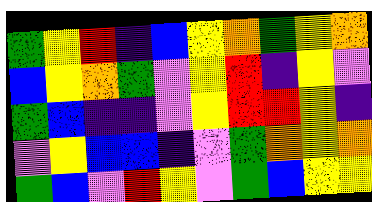[["green", "yellow", "red", "indigo", "blue", "yellow", "orange", "green", "yellow", "orange"], ["blue", "yellow", "orange", "green", "violet", "yellow", "red", "indigo", "yellow", "violet"], ["green", "blue", "indigo", "indigo", "violet", "yellow", "red", "red", "yellow", "indigo"], ["violet", "yellow", "blue", "blue", "indigo", "violet", "green", "orange", "yellow", "orange"], ["green", "blue", "violet", "red", "yellow", "violet", "green", "blue", "yellow", "yellow"]]